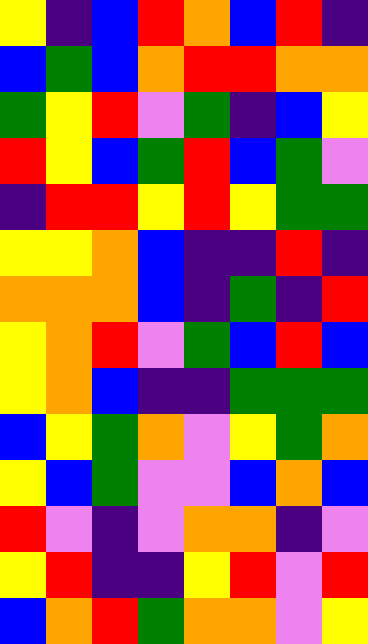[["yellow", "indigo", "blue", "red", "orange", "blue", "red", "indigo"], ["blue", "green", "blue", "orange", "red", "red", "orange", "orange"], ["green", "yellow", "red", "violet", "green", "indigo", "blue", "yellow"], ["red", "yellow", "blue", "green", "red", "blue", "green", "violet"], ["indigo", "red", "red", "yellow", "red", "yellow", "green", "green"], ["yellow", "yellow", "orange", "blue", "indigo", "indigo", "red", "indigo"], ["orange", "orange", "orange", "blue", "indigo", "green", "indigo", "red"], ["yellow", "orange", "red", "violet", "green", "blue", "red", "blue"], ["yellow", "orange", "blue", "indigo", "indigo", "green", "green", "green"], ["blue", "yellow", "green", "orange", "violet", "yellow", "green", "orange"], ["yellow", "blue", "green", "violet", "violet", "blue", "orange", "blue"], ["red", "violet", "indigo", "violet", "orange", "orange", "indigo", "violet"], ["yellow", "red", "indigo", "indigo", "yellow", "red", "violet", "red"], ["blue", "orange", "red", "green", "orange", "orange", "violet", "yellow"]]